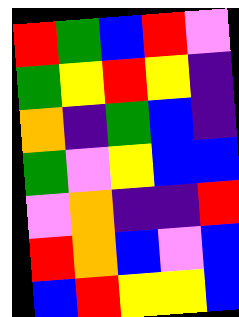[["red", "green", "blue", "red", "violet"], ["green", "yellow", "red", "yellow", "indigo"], ["orange", "indigo", "green", "blue", "indigo"], ["green", "violet", "yellow", "blue", "blue"], ["violet", "orange", "indigo", "indigo", "red"], ["red", "orange", "blue", "violet", "blue"], ["blue", "red", "yellow", "yellow", "blue"]]